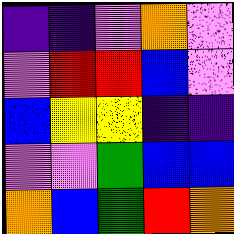[["indigo", "indigo", "violet", "orange", "violet"], ["violet", "red", "red", "blue", "violet"], ["blue", "yellow", "yellow", "indigo", "indigo"], ["violet", "violet", "green", "blue", "blue"], ["orange", "blue", "green", "red", "orange"]]